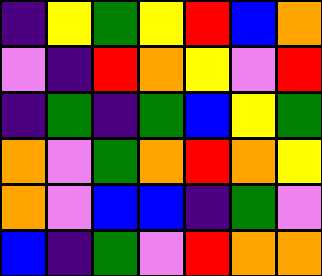[["indigo", "yellow", "green", "yellow", "red", "blue", "orange"], ["violet", "indigo", "red", "orange", "yellow", "violet", "red"], ["indigo", "green", "indigo", "green", "blue", "yellow", "green"], ["orange", "violet", "green", "orange", "red", "orange", "yellow"], ["orange", "violet", "blue", "blue", "indigo", "green", "violet"], ["blue", "indigo", "green", "violet", "red", "orange", "orange"]]